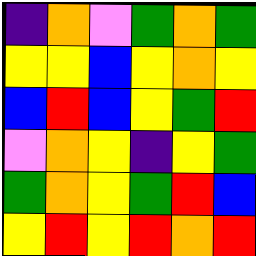[["indigo", "orange", "violet", "green", "orange", "green"], ["yellow", "yellow", "blue", "yellow", "orange", "yellow"], ["blue", "red", "blue", "yellow", "green", "red"], ["violet", "orange", "yellow", "indigo", "yellow", "green"], ["green", "orange", "yellow", "green", "red", "blue"], ["yellow", "red", "yellow", "red", "orange", "red"]]